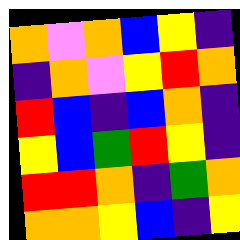[["orange", "violet", "orange", "blue", "yellow", "indigo"], ["indigo", "orange", "violet", "yellow", "red", "orange"], ["red", "blue", "indigo", "blue", "orange", "indigo"], ["yellow", "blue", "green", "red", "yellow", "indigo"], ["red", "red", "orange", "indigo", "green", "orange"], ["orange", "orange", "yellow", "blue", "indigo", "yellow"]]